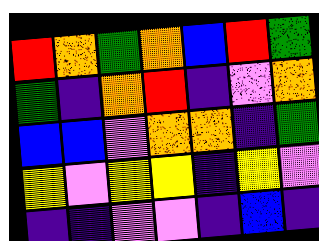[["red", "orange", "green", "orange", "blue", "red", "green"], ["green", "indigo", "orange", "red", "indigo", "violet", "orange"], ["blue", "blue", "violet", "orange", "orange", "indigo", "green"], ["yellow", "violet", "yellow", "yellow", "indigo", "yellow", "violet"], ["indigo", "indigo", "violet", "violet", "indigo", "blue", "indigo"]]